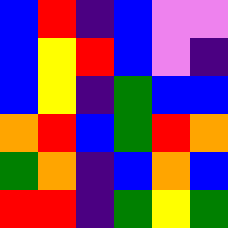[["blue", "red", "indigo", "blue", "violet", "violet"], ["blue", "yellow", "red", "blue", "violet", "indigo"], ["blue", "yellow", "indigo", "green", "blue", "blue"], ["orange", "red", "blue", "green", "red", "orange"], ["green", "orange", "indigo", "blue", "orange", "blue"], ["red", "red", "indigo", "green", "yellow", "green"]]